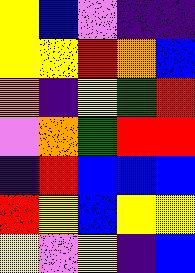[["yellow", "blue", "violet", "indigo", "indigo"], ["yellow", "yellow", "red", "orange", "blue"], ["orange", "indigo", "yellow", "green", "red"], ["violet", "orange", "green", "red", "red"], ["indigo", "red", "blue", "blue", "blue"], ["red", "yellow", "blue", "yellow", "yellow"], ["yellow", "violet", "yellow", "indigo", "blue"]]